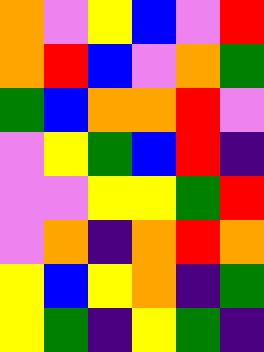[["orange", "violet", "yellow", "blue", "violet", "red"], ["orange", "red", "blue", "violet", "orange", "green"], ["green", "blue", "orange", "orange", "red", "violet"], ["violet", "yellow", "green", "blue", "red", "indigo"], ["violet", "violet", "yellow", "yellow", "green", "red"], ["violet", "orange", "indigo", "orange", "red", "orange"], ["yellow", "blue", "yellow", "orange", "indigo", "green"], ["yellow", "green", "indigo", "yellow", "green", "indigo"]]